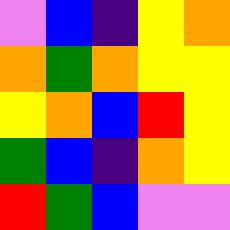[["violet", "blue", "indigo", "yellow", "orange"], ["orange", "green", "orange", "yellow", "yellow"], ["yellow", "orange", "blue", "red", "yellow"], ["green", "blue", "indigo", "orange", "yellow"], ["red", "green", "blue", "violet", "violet"]]